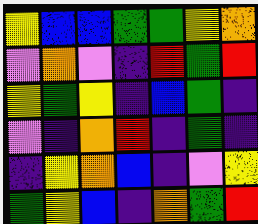[["yellow", "blue", "blue", "green", "green", "yellow", "orange"], ["violet", "orange", "violet", "indigo", "red", "green", "red"], ["yellow", "green", "yellow", "indigo", "blue", "green", "indigo"], ["violet", "indigo", "orange", "red", "indigo", "green", "indigo"], ["indigo", "yellow", "orange", "blue", "indigo", "violet", "yellow"], ["green", "yellow", "blue", "indigo", "orange", "green", "red"]]